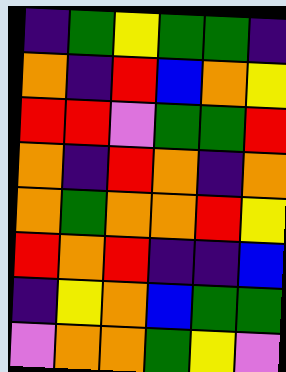[["indigo", "green", "yellow", "green", "green", "indigo"], ["orange", "indigo", "red", "blue", "orange", "yellow"], ["red", "red", "violet", "green", "green", "red"], ["orange", "indigo", "red", "orange", "indigo", "orange"], ["orange", "green", "orange", "orange", "red", "yellow"], ["red", "orange", "red", "indigo", "indigo", "blue"], ["indigo", "yellow", "orange", "blue", "green", "green"], ["violet", "orange", "orange", "green", "yellow", "violet"]]